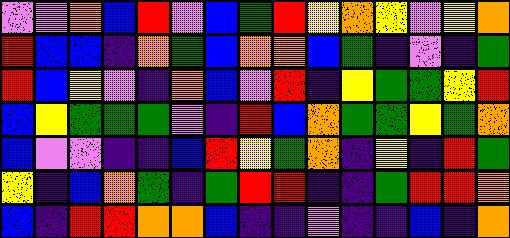[["violet", "violet", "orange", "blue", "red", "violet", "blue", "green", "red", "yellow", "orange", "yellow", "violet", "yellow", "orange"], ["red", "blue", "blue", "indigo", "orange", "green", "blue", "orange", "orange", "blue", "green", "indigo", "violet", "indigo", "green"], ["red", "blue", "yellow", "violet", "indigo", "orange", "blue", "violet", "red", "indigo", "yellow", "green", "green", "yellow", "red"], ["blue", "yellow", "green", "green", "green", "violet", "indigo", "red", "blue", "orange", "green", "green", "yellow", "green", "orange"], ["blue", "violet", "violet", "indigo", "indigo", "blue", "red", "yellow", "green", "orange", "indigo", "yellow", "indigo", "red", "green"], ["yellow", "indigo", "blue", "orange", "green", "indigo", "green", "red", "red", "indigo", "indigo", "green", "red", "red", "orange"], ["blue", "indigo", "red", "red", "orange", "orange", "blue", "indigo", "indigo", "violet", "indigo", "indigo", "blue", "indigo", "orange"]]